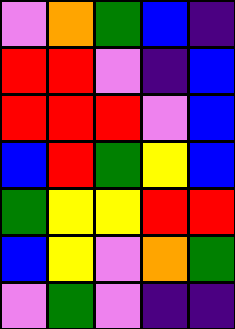[["violet", "orange", "green", "blue", "indigo"], ["red", "red", "violet", "indigo", "blue"], ["red", "red", "red", "violet", "blue"], ["blue", "red", "green", "yellow", "blue"], ["green", "yellow", "yellow", "red", "red"], ["blue", "yellow", "violet", "orange", "green"], ["violet", "green", "violet", "indigo", "indigo"]]